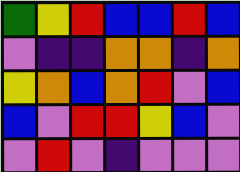[["green", "yellow", "red", "blue", "blue", "red", "blue"], ["violet", "indigo", "indigo", "orange", "orange", "indigo", "orange"], ["yellow", "orange", "blue", "orange", "red", "violet", "blue"], ["blue", "violet", "red", "red", "yellow", "blue", "violet"], ["violet", "red", "violet", "indigo", "violet", "violet", "violet"]]